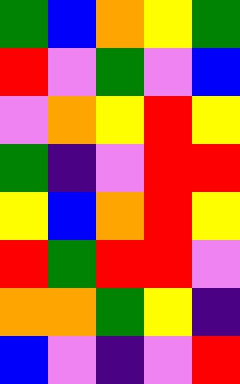[["green", "blue", "orange", "yellow", "green"], ["red", "violet", "green", "violet", "blue"], ["violet", "orange", "yellow", "red", "yellow"], ["green", "indigo", "violet", "red", "red"], ["yellow", "blue", "orange", "red", "yellow"], ["red", "green", "red", "red", "violet"], ["orange", "orange", "green", "yellow", "indigo"], ["blue", "violet", "indigo", "violet", "red"]]